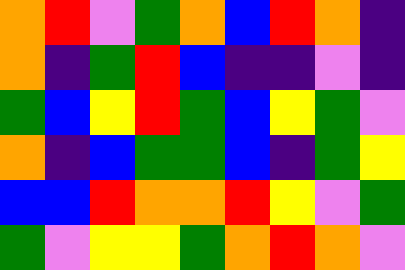[["orange", "red", "violet", "green", "orange", "blue", "red", "orange", "indigo"], ["orange", "indigo", "green", "red", "blue", "indigo", "indigo", "violet", "indigo"], ["green", "blue", "yellow", "red", "green", "blue", "yellow", "green", "violet"], ["orange", "indigo", "blue", "green", "green", "blue", "indigo", "green", "yellow"], ["blue", "blue", "red", "orange", "orange", "red", "yellow", "violet", "green"], ["green", "violet", "yellow", "yellow", "green", "orange", "red", "orange", "violet"]]